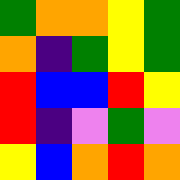[["green", "orange", "orange", "yellow", "green"], ["orange", "indigo", "green", "yellow", "green"], ["red", "blue", "blue", "red", "yellow"], ["red", "indigo", "violet", "green", "violet"], ["yellow", "blue", "orange", "red", "orange"]]